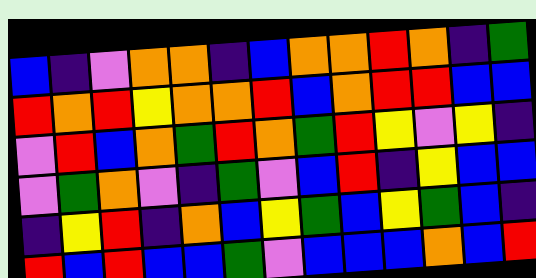[["blue", "indigo", "violet", "orange", "orange", "indigo", "blue", "orange", "orange", "red", "orange", "indigo", "green"], ["red", "orange", "red", "yellow", "orange", "orange", "red", "blue", "orange", "red", "red", "blue", "blue"], ["violet", "red", "blue", "orange", "green", "red", "orange", "green", "red", "yellow", "violet", "yellow", "indigo"], ["violet", "green", "orange", "violet", "indigo", "green", "violet", "blue", "red", "indigo", "yellow", "blue", "blue"], ["indigo", "yellow", "red", "indigo", "orange", "blue", "yellow", "green", "blue", "yellow", "green", "blue", "indigo"], ["red", "blue", "red", "blue", "blue", "green", "violet", "blue", "blue", "blue", "orange", "blue", "red"]]